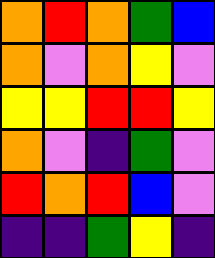[["orange", "red", "orange", "green", "blue"], ["orange", "violet", "orange", "yellow", "violet"], ["yellow", "yellow", "red", "red", "yellow"], ["orange", "violet", "indigo", "green", "violet"], ["red", "orange", "red", "blue", "violet"], ["indigo", "indigo", "green", "yellow", "indigo"]]